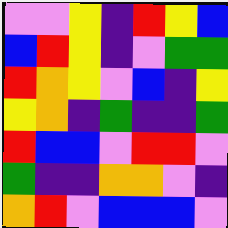[["violet", "violet", "yellow", "indigo", "red", "yellow", "blue"], ["blue", "red", "yellow", "indigo", "violet", "green", "green"], ["red", "orange", "yellow", "violet", "blue", "indigo", "yellow"], ["yellow", "orange", "indigo", "green", "indigo", "indigo", "green"], ["red", "blue", "blue", "violet", "red", "red", "violet"], ["green", "indigo", "indigo", "orange", "orange", "violet", "indigo"], ["orange", "red", "violet", "blue", "blue", "blue", "violet"]]